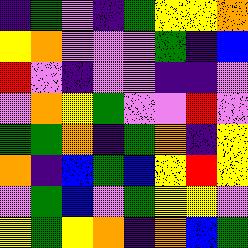[["indigo", "green", "violet", "indigo", "green", "yellow", "yellow", "orange"], ["yellow", "orange", "violet", "violet", "violet", "green", "indigo", "blue"], ["red", "violet", "indigo", "violet", "violet", "indigo", "indigo", "violet"], ["violet", "orange", "yellow", "green", "violet", "violet", "red", "violet"], ["green", "green", "orange", "indigo", "green", "orange", "indigo", "yellow"], ["orange", "indigo", "blue", "green", "blue", "yellow", "red", "yellow"], ["violet", "green", "blue", "violet", "green", "yellow", "yellow", "violet"], ["yellow", "green", "yellow", "orange", "indigo", "orange", "blue", "green"]]